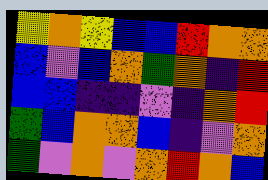[["yellow", "orange", "yellow", "blue", "blue", "red", "orange", "orange"], ["blue", "violet", "blue", "orange", "green", "orange", "indigo", "red"], ["blue", "blue", "indigo", "indigo", "violet", "indigo", "orange", "red"], ["green", "blue", "orange", "orange", "blue", "indigo", "violet", "orange"], ["green", "violet", "orange", "violet", "orange", "red", "orange", "blue"]]